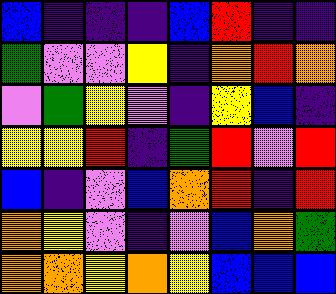[["blue", "indigo", "indigo", "indigo", "blue", "red", "indigo", "indigo"], ["green", "violet", "violet", "yellow", "indigo", "orange", "red", "orange"], ["violet", "green", "yellow", "violet", "indigo", "yellow", "blue", "indigo"], ["yellow", "yellow", "red", "indigo", "green", "red", "violet", "red"], ["blue", "indigo", "violet", "blue", "orange", "red", "indigo", "red"], ["orange", "yellow", "violet", "indigo", "violet", "blue", "orange", "green"], ["orange", "orange", "yellow", "orange", "yellow", "blue", "blue", "blue"]]